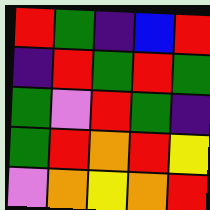[["red", "green", "indigo", "blue", "red"], ["indigo", "red", "green", "red", "green"], ["green", "violet", "red", "green", "indigo"], ["green", "red", "orange", "red", "yellow"], ["violet", "orange", "yellow", "orange", "red"]]